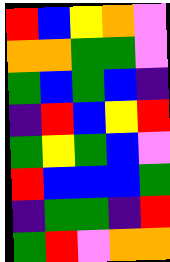[["red", "blue", "yellow", "orange", "violet"], ["orange", "orange", "green", "green", "violet"], ["green", "blue", "green", "blue", "indigo"], ["indigo", "red", "blue", "yellow", "red"], ["green", "yellow", "green", "blue", "violet"], ["red", "blue", "blue", "blue", "green"], ["indigo", "green", "green", "indigo", "red"], ["green", "red", "violet", "orange", "orange"]]